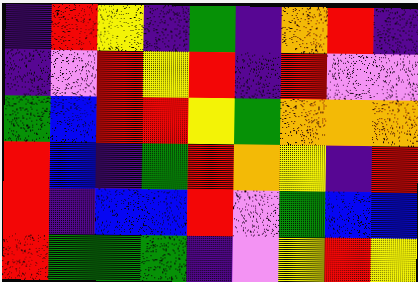[["indigo", "red", "yellow", "indigo", "green", "indigo", "orange", "red", "indigo"], ["indigo", "violet", "red", "yellow", "red", "indigo", "red", "violet", "violet"], ["green", "blue", "red", "red", "yellow", "green", "orange", "orange", "orange"], ["red", "blue", "indigo", "green", "red", "orange", "yellow", "indigo", "red"], ["red", "indigo", "blue", "blue", "red", "violet", "green", "blue", "blue"], ["red", "green", "green", "green", "indigo", "violet", "yellow", "red", "yellow"]]